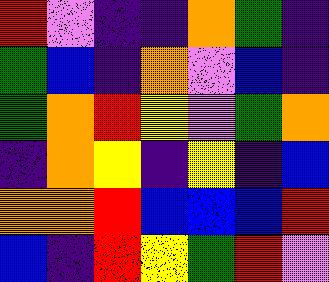[["red", "violet", "indigo", "indigo", "orange", "green", "indigo"], ["green", "blue", "indigo", "orange", "violet", "blue", "indigo"], ["green", "orange", "red", "yellow", "violet", "green", "orange"], ["indigo", "orange", "yellow", "indigo", "yellow", "indigo", "blue"], ["orange", "orange", "red", "blue", "blue", "blue", "red"], ["blue", "indigo", "red", "yellow", "green", "red", "violet"]]